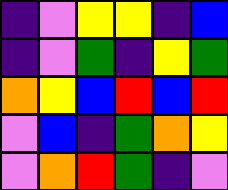[["indigo", "violet", "yellow", "yellow", "indigo", "blue"], ["indigo", "violet", "green", "indigo", "yellow", "green"], ["orange", "yellow", "blue", "red", "blue", "red"], ["violet", "blue", "indigo", "green", "orange", "yellow"], ["violet", "orange", "red", "green", "indigo", "violet"]]